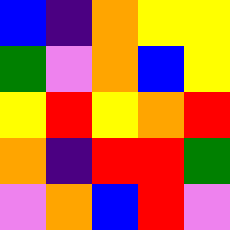[["blue", "indigo", "orange", "yellow", "yellow"], ["green", "violet", "orange", "blue", "yellow"], ["yellow", "red", "yellow", "orange", "red"], ["orange", "indigo", "red", "red", "green"], ["violet", "orange", "blue", "red", "violet"]]